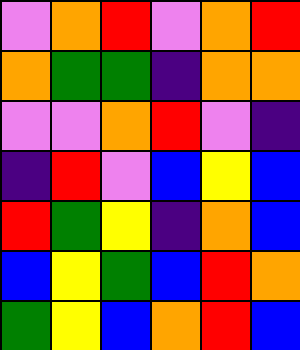[["violet", "orange", "red", "violet", "orange", "red"], ["orange", "green", "green", "indigo", "orange", "orange"], ["violet", "violet", "orange", "red", "violet", "indigo"], ["indigo", "red", "violet", "blue", "yellow", "blue"], ["red", "green", "yellow", "indigo", "orange", "blue"], ["blue", "yellow", "green", "blue", "red", "orange"], ["green", "yellow", "blue", "orange", "red", "blue"]]